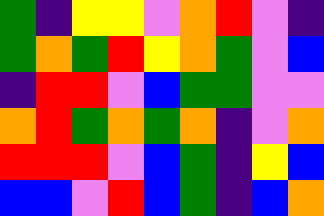[["green", "indigo", "yellow", "yellow", "violet", "orange", "red", "violet", "indigo"], ["green", "orange", "green", "red", "yellow", "orange", "green", "violet", "blue"], ["indigo", "red", "red", "violet", "blue", "green", "green", "violet", "violet"], ["orange", "red", "green", "orange", "green", "orange", "indigo", "violet", "orange"], ["red", "red", "red", "violet", "blue", "green", "indigo", "yellow", "blue"], ["blue", "blue", "violet", "red", "blue", "green", "indigo", "blue", "orange"]]